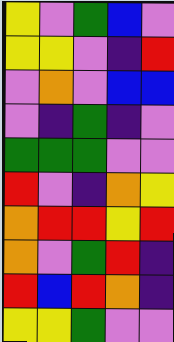[["yellow", "violet", "green", "blue", "violet"], ["yellow", "yellow", "violet", "indigo", "red"], ["violet", "orange", "violet", "blue", "blue"], ["violet", "indigo", "green", "indigo", "violet"], ["green", "green", "green", "violet", "violet"], ["red", "violet", "indigo", "orange", "yellow"], ["orange", "red", "red", "yellow", "red"], ["orange", "violet", "green", "red", "indigo"], ["red", "blue", "red", "orange", "indigo"], ["yellow", "yellow", "green", "violet", "violet"]]